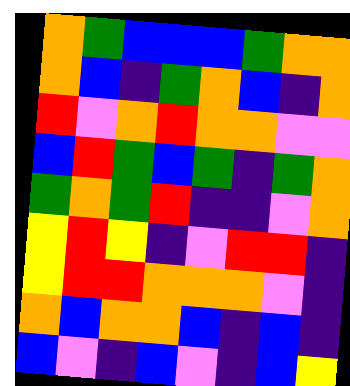[["orange", "green", "blue", "blue", "blue", "green", "orange", "orange"], ["orange", "blue", "indigo", "green", "orange", "blue", "indigo", "orange"], ["red", "violet", "orange", "red", "orange", "orange", "violet", "violet"], ["blue", "red", "green", "blue", "green", "indigo", "green", "orange"], ["green", "orange", "green", "red", "indigo", "indigo", "violet", "orange"], ["yellow", "red", "yellow", "indigo", "violet", "red", "red", "indigo"], ["yellow", "red", "red", "orange", "orange", "orange", "violet", "indigo"], ["orange", "blue", "orange", "orange", "blue", "indigo", "blue", "indigo"], ["blue", "violet", "indigo", "blue", "violet", "indigo", "blue", "yellow"]]